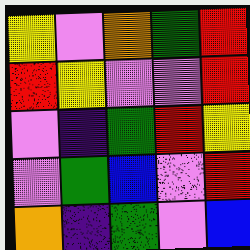[["yellow", "violet", "orange", "green", "red"], ["red", "yellow", "violet", "violet", "red"], ["violet", "indigo", "green", "red", "yellow"], ["violet", "green", "blue", "violet", "red"], ["orange", "indigo", "green", "violet", "blue"]]